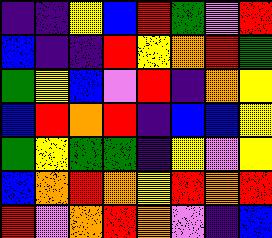[["indigo", "indigo", "yellow", "blue", "red", "green", "violet", "red"], ["blue", "indigo", "indigo", "red", "yellow", "orange", "red", "green"], ["green", "yellow", "blue", "violet", "red", "indigo", "orange", "yellow"], ["blue", "red", "orange", "red", "indigo", "blue", "blue", "yellow"], ["green", "yellow", "green", "green", "indigo", "yellow", "violet", "yellow"], ["blue", "orange", "red", "orange", "yellow", "red", "orange", "red"], ["red", "violet", "orange", "red", "orange", "violet", "indigo", "blue"]]